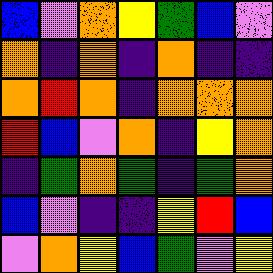[["blue", "violet", "orange", "yellow", "green", "blue", "violet"], ["orange", "indigo", "orange", "indigo", "orange", "indigo", "indigo"], ["orange", "red", "orange", "indigo", "orange", "orange", "orange"], ["red", "blue", "violet", "orange", "indigo", "yellow", "orange"], ["indigo", "green", "orange", "green", "indigo", "green", "orange"], ["blue", "violet", "indigo", "indigo", "yellow", "red", "blue"], ["violet", "orange", "yellow", "blue", "green", "violet", "yellow"]]